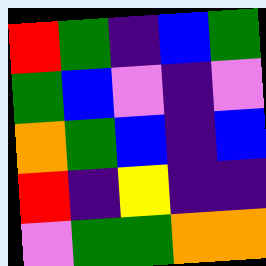[["red", "green", "indigo", "blue", "green"], ["green", "blue", "violet", "indigo", "violet"], ["orange", "green", "blue", "indigo", "blue"], ["red", "indigo", "yellow", "indigo", "indigo"], ["violet", "green", "green", "orange", "orange"]]